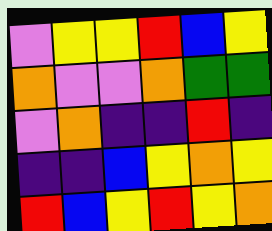[["violet", "yellow", "yellow", "red", "blue", "yellow"], ["orange", "violet", "violet", "orange", "green", "green"], ["violet", "orange", "indigo", "indigo", "red", "indigo"], ["indigo", "indigo", "blue", "yellow", "orange", "yellow"], ["red", "blue", "yellow", "red", "yellow", "orange"]]